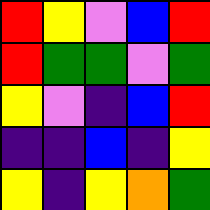[["red", "yellow", "violet", "blue", "red"], ["red", "green", "green", "violet", "green"], ["yellow", "violet", "indigo", "blue", "red"], ["indigo", "indigo", "blue", "indigo", "yellow"], ["yellow", "indigo", "yellow", "orange", "green"]]